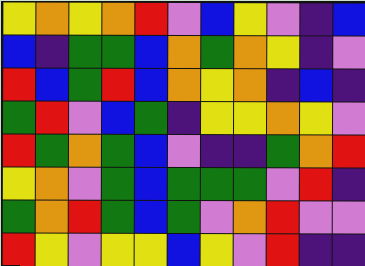[["yellow", "orange", "yellow", "orange", "red", "violet", "blue", "yellow", "violet", "indigo", "blue"], ["blue", "indigo", "green", "green", "blue", "orange", "green", "orange", "yellow", "indigo", "violet"], ["red", "blue", "green", "red", "blue", "orange", "yellow", "orange", "indigo", "blue", "indigo"], ["green", "red", "violet", "blue", "green", "indigo", "yellow", "yellow", "orange", "yellow", "violet"], ["red", "green", "orange", "green", "blue", "violet", "indigo", "indigo", "green", "orange", "red"], ["yellow", "orange", "violet", "green", "blue", "green", "green", "green", "violet", "red", "indigo"], ["green", "orange", "red", "green", "blue", "green", "violet", "orange", "red", "violet", "violet"], ["red", "yellow", "violet", "yellow", "yellow", "blue", "yellow", "violet", "red", "indigo", "indigo"]]